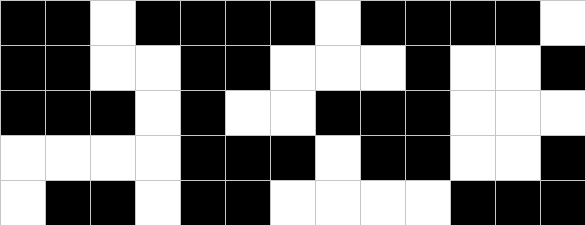[["black", "black", "white", "black", "black", "black", "black", "white", "black", "black", "black", "black", "white"], ["black", "black", "white", "white", "black", "black", "white", "white", "white", "black", "white", "white", "black"], ["black", "black", "black", "white", "black", "white", "white", "black", "black", "black", "white", "white", "white"], ["white", "white", "white", "white", "black", "black", "black", "white", "black", "black", "white", "white", "black"], ["white", "black", "black", "white", "black", "black", "white", "white", "white", "white", "black", "black", "black"]]